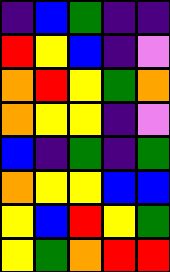[["indigo", "blue", "green", "indigo", "indigo"], ["red", "yellow", "blue", "indigo", "violet"], ["orange", "red", "yellow", "green", "orange"], ["orange", "yellow", "yellow", "indigo", "violet"], ["blue", "indigo", "green", "indigo", "green"], ["orange", "yellow", "yellow", "blue", "blue"], ["yellow", "blue", "red", "yellow", "green"], ["yellow", "green", "orange", "red", "red"]]